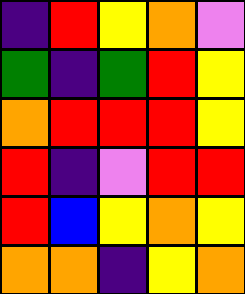[["indigo", "red", "yellow", "orange", "violet"], ["green", "indigo", "green", "red", "yellow"], ["orange", "red", "red", "red", "yellow"], ["red", "indigo", "violet", "red", "red"], ["red", "blue", "yellow", "orange", "yellow"], ["orange", "orange", "indigo", "yellow", "orange"]]